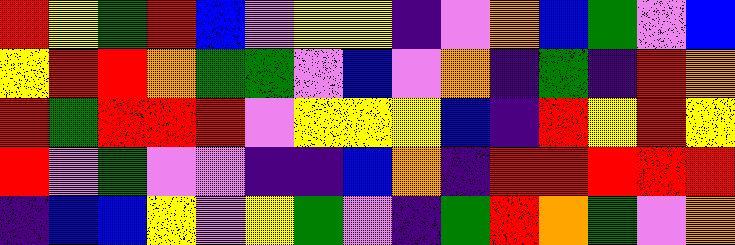[["red", "yellow", "green", "red", "blue", "violet", "yellow", "yellow", "indigo", "violet", "orange", "blue", "green", "violet", "blue"], ["yellow", "red", "red", "orange", "green", "green", "violet", "blue", "violet", "orange", "indigo", "green", "indigo", "red", "orange"], ["red", "green", "red", "red", "red", "violet", "yellow", "yellow", "yellow", "blue", "indigo", "red", "yellow", "red", "yellow"], ["red", "violet", "green", "violet", "violet", "indigo", "indigo", "blue", "orange", "indigo", "red", "red", "red", "red", "red"], ["indigo", "blue", "blue", "yellow", "violet", "yellow", "green", "violet", "indigo", "green", "red", "orange", "green", "violet", "orange"]]